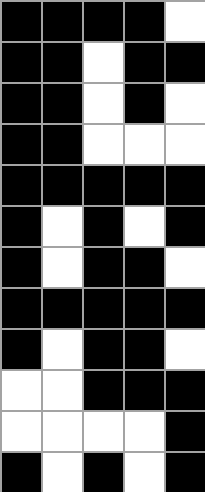[["black", "black", "black", "black", "white"], ["black", "black", "white", "black", "black"], ["black", "black", "white", "black", "white"], ["black", "black", "white", "white", "white"], ["black", "black", "black", "black", "black"], ["black", "white", "black", "white", "black"], ["black", "white", "black", "black", "white"], ["black", "black", "black", "black", "black"], ["black", "white", "black", "black", "white"], ["white", "white", "black", "black", "black"], ["white", "white", "white", "white", "black"], ["black", "white", "black", "white", "black"]]